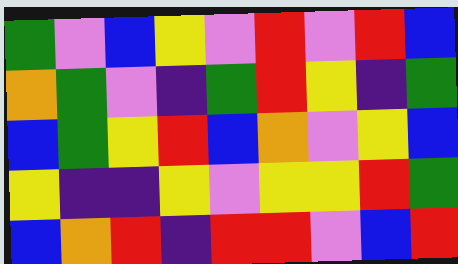[["green", "violet", "blue", "yellow", "violet", "red", "violet", "red", "blue"], ["orange", "green", "violet", "indigo", "green", "red", "yellow", "indigo", "green"], ["blue", "green", "yellow", "red", "blue", "orange", "violet", "yellow", "blue"], ["yellow", "indigo", "indigo", "yellow", "violet", "yellow", "yellow", "red", "green"], ["blue", "orange", "red", "indigo", "red", "red", "violet", "blue", "red"]]